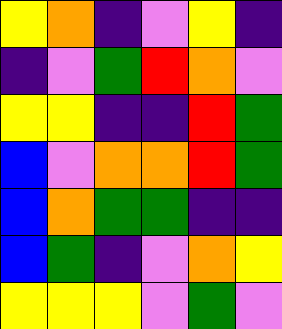[["yellow", "orange", "indigo", "violet", "yellow", "indigo"], ["indigo", "violet", "green", "red", "orange", "violet"], ["yellow", "yellow", "indigo", "indigo", "red", "green"], ["blue", "violet", "orange", "orange", "red", "green"], ["blue", "orange", "green", "green", "indigo", "indigo"], ["blue", "green", "indigo", "violet", "orange", "yellow"], ["yellow", "yellow", "yellow", "violet", "green", "violet"]]